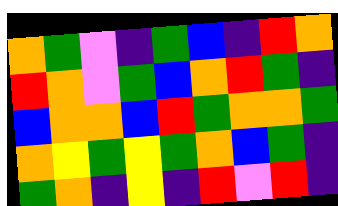[["orange", "green", "violet", "indigo", "green", "blue", "indigo", "red", "orange"], ["red", "orange", "violet", "green", "blue", "orange", "red", "green", "indigo"], ["blue", "orange", "orange", "blue", "red", "green", "orange", "orange", "green"], ["orange", "yellow", "green", "yellow", "green", "orange", "blue", "green", "indigo"], ["green", "orange", "indigo", "yellow", "indigo", "red", "violet", "red", "indigo"]]